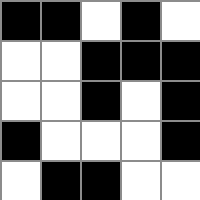[["black", "black", "white", "black", "white"], ["white", "white", "black", "black", "black"], ["white", "white", "black", "white", "black"], ["black", "white", "white", "white", "black"], ["white", "black", "black", "white", "white"]]